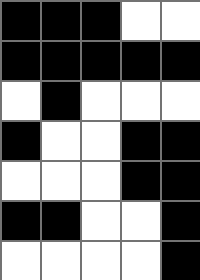[["black", "black", "black", "white", "white"], ["black", "black", "black", "black", "black"], ["white", "black", "white", "white", "white"], ["black", "white", "white", "black", "black"], ["white", "white", "white", "black", "black"], ["black", "black", "white", "white", "black"], ["white", "white", "white", "white", "black"]]